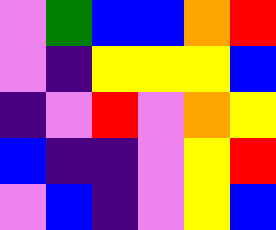[["violet", "green", "blue", "blue", "orange", "red"], ["violet", "indigo", "yellow", "yellow", "yellow", "blue"], ["indigo", "violet", "red", "violet", "orange", "yellow"], ["blue", "indigo", "indigo", "violet", "yellow", "red"], ["violet", "blue", "indigo", "violet", "yellow", "blue"]]